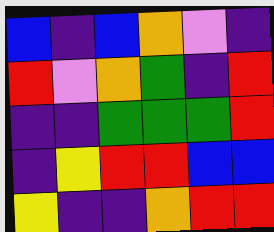[["blue", "indigo", "blue", "orange", "violet", "indigo"], ["red", "violet", "orange", "green", "indigo", "red"], ["indigo", "indigo", "green", "green", "green", "red"], ["indigo", "yellow", "red", "red", "blue", "blue"], ["yellow", "indigo", "indigo", "orange", "red", "red"]]